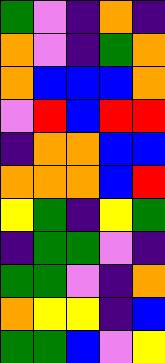[["green", "violet", "indigo", "orange", "indigo"], ["orange", "violet", "indigo", "green", "orange"], ["orange", "blue", "blue", "blue", "orange"], ["violet", "red", "blue", "red", "red"], ["indigo", "orange", "orange", "blue", "blue"], ["orange", "orange", "orange", "blue", "red"], ["yellow", "green", "indigo", "yellow", "green"], ["indigo", "green", "green", "violet", "indigo"], ["green", "green", "violet", "indigo", "orange"], ["orange", "yellow", "yellow", "indigo", "blue"], ["green", "green", "blue", "violet", "yellow"]]